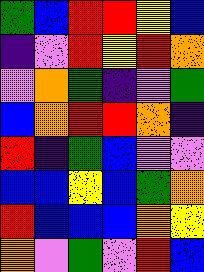[["green", "blue", "red", "red", "yellow", "blue"], ["indigo", "violet", "red", "yellow", "red", "orange"], ["violet", "orange", "green", "indigo", "violet", "green"], ["blue", "orange", "red", "red", "orange", "indigo"], ["red", "indigo", "green", "blue", "violet", "violet"], ["blue", "blue", "yellow", "blue", "green", "orange"], ["red", "blue", "blue", "blue", "orange", "yellow"], ["orange", "violet", "green", "violet", "red", "blue"]]